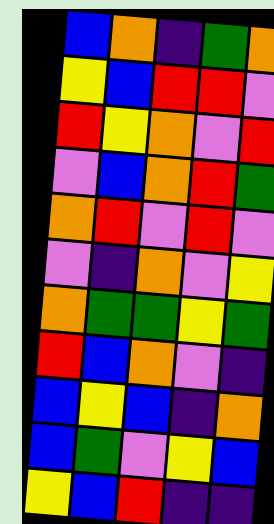[["blue", "orange", "indigo", "green", "orange"], ["yellow", "blue", "red", "red", "violet"], ["red", "yellow", "orange", "violet", "red"], ["violet", "blue", "orange", "red", "green"], ["orange", "red", "violet", "red", "violet"], ["violet", "indigo", "orange", "violet", "yellow"], ["orange", "green", "green", "yellow", "green"], ["red", "blue", "orange", "violet", "indigo"], ["blue", "yellow", "blue", "indigo", "orange"], ["blue", "green", "violet", "yellow", "blue"], ["yellow", "blue", "red", "indigo", "indigo"]]